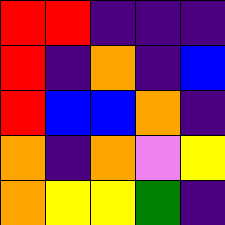[["red", "red", "indigo", "indigo", "indigo"], ["red", "indigo", "orange", "indigo", "blue"], ["red", "blue", "blue", "orange", "indigo"], ["orange", "indigo", "orange", "violet", "yellow"], ["orange", "yellow", "yellow", "green", "indigo"]]